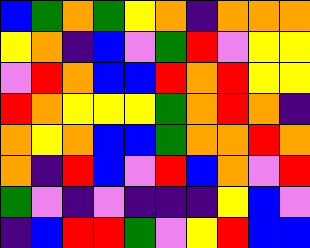[["blue", "green", "orange", "green", "yellow", "orange", "indigo", "orange", "orange", "orange"], ["yellow", "orange", "indigo", "blue", "violet", "green", "red", "violet", "yellow", "yellow"], ["violet", "red", "orange", "blue", "blue", "red", "orange", "red", "yellow", "yellow"], ["red", "orange", "yellow", "yellow", "yellow", "green", "orange", "red", "orange", "indigo"], ["orange", "yellow", "orange", "blue", "blue", "green", "orange", "orange", "red", "orange"], ["orange", "indigo", "red", "blue", "violet", "red", "blue", "orange", "violet", "red"], ["green", "violet", "indigo", "violet", "indigo", "indigo", "indigo", "yellow", "blue", "violet"], ["indigo", "blue", "red", "red", "green", "violet", "yellow", "red", "blue", "blue"]]